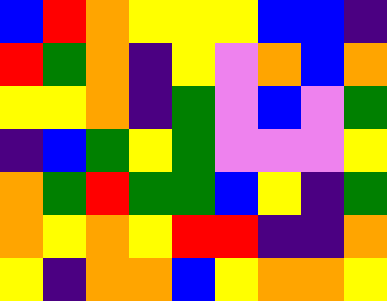[["blue", "red", "orange", "yellow", "yellow", "yellow", "blue", "blue", "indigo"], ["red", "green", "orange", "indigo", "yellow", "violet", "orange", "blue", "orange"], ["yellow", "yellow", "orange", "indigo", "green", "violet", "blue", "violet", "green"], ["indigo", "blue", "green", "yellow", "green", "violet", "violet", "violet", "yellow"], ["orange", "green", "red", "green", "green", "blue", "yellow", "indigo", "green"], ["orange", "yellow", "orange", "yellow", "red", "red", "indigo", "indigo", "orange"], ["yellow", "indigo", "orange", "orange", "blue", "yellow", "orange", "orange", "yellow"]]